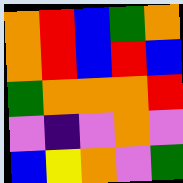[["orange", "red", "blue", "green", "orange"], ["orange", "red", "blue", "red", "blue"], ["green", "orange", "orange", "orange", "red"], ["violet", "indigo", "violet", "orange", "violet"], ["blue", "yellow", "orange", "violet", "green"]]